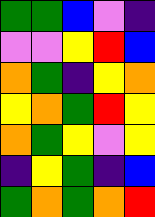[["green", "green", "blue", "violet", "indigo"], ["violet", "violet", "yellow", "red", "blue"], ["orange", "green", "indigo", "yellow", "orange"], ["yellow", "orange", "green", "red", "yellow"], ["orange", "green", "yellow", "violet", "yellow"], ["indigo", "yellow", "green", "indigo", "blue"], ["green", "orange", "green", "orange", "red"]]